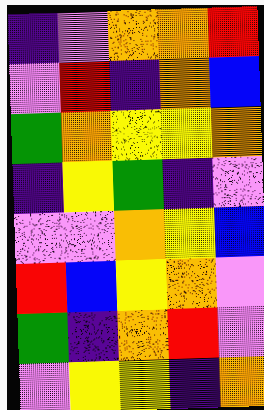[["indigo", "violet", "orange", "orange", "red"], ["violet", "red", "indigo", "orange", "blue"], ["green", "orange", "yellow", "yellow", "orange"], ["indigo", "yellow", "green", "indigo", "violet"], ["violet", "violet", "orange", "yellow", "blue"], ["red", "blue", "yellow", "orange", "violet"], ["green", "indigo", "orange", "red", "violet"], ["violet", "yellow", "yellow", "indigo", "orange"]]